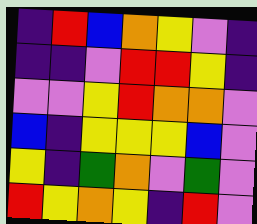[["indigo", "red", "blue", "orange", "yellow", "violet", "indigo"], ["indigo", "indigo", "violet", "red", "red", "yellow", "indigo"], ["violet", "violet", "yellow", "red", "orange", "orange", "violet"], ["blue", "indigo", "yellow", "yellow", "yellow", "blue", "violet"], ["yellow", "indigo", "green", "orange", "violet", "green", "violet"], ["red", "yellow", "orange", "yellow", "indigo", "red", "violet"]]